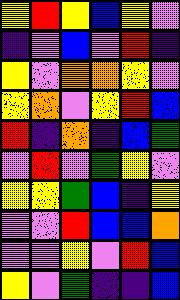[["yellow", "red", "yellow", "blue", "yellow", "violet"], ["indigo", "violet", "blue", "violet", "red", "indigo"], ["yellow", "violet", "orange", "orange", "yellow", "violet"], ["yellow", "orange", "violet", "yellow", "red", "blue"], ["red", "indigo", "orange", "indigo", "blue", "green"], ["violet", "red", "violet", "green", "yellow", "violet"], ["yellow", "yellow", "green", "blue", "indigo", "yellow"], ["violet", "violet", "red", "blue", "blue", "orange"], ["violet", "violet", "yellow", "violet", "red", "blue"], ["yellow", "violet", "green", "indigo", "indigo", "blue"]]